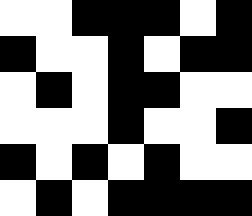[["white", "white", "black", "black", "black", "white", "black"], ["black", "white", "white", "black", "white", "black", "black"], ["white", "black", "white", "black", "black", "white", "white"], ["white", "white", "white", "black", "white", "white", "black"], ["black", "white", "black", "white", "black", "white", "white"], ["white", "black", "white", "black", "black", "black", "black"]]